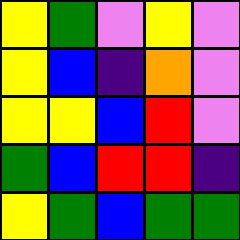[["yellow", "green", "violet", "yellow", "violet"], ["yellow", "blue", "indigo", "orange", "violet"], ["yellow", "yellow", "blue", "red", "violet"], ["green", "blue", "red", "red", "indigo"], ["yellow", "green", "blue", "green", "green"]]